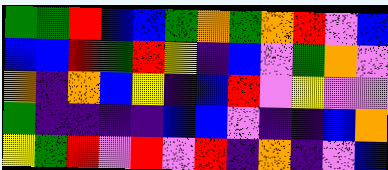[["green", "green", "red", "blue", "blue", "green", "orange", "green", "orange", "red", "violet", "blue"], ["blue", "blue", "red", "green", "red", "yellow", "indigo", "blue", "violet", "green", "orange", "violet"], ["orange", "indigo", "orange", "blue", "yellow", "indigo", "blue", "red", "violet", "yellow", "violet", "violet"], ["green", "indigo", "indigo", "indigo", "indigo", "blue", "blue", "violet", "indigo", "indigo", "blue", "orange"], ["yellow", "green", "red", "violet", "red", "violet", "red", "indigo", "orange", "indigo", "violet", "blue"]]